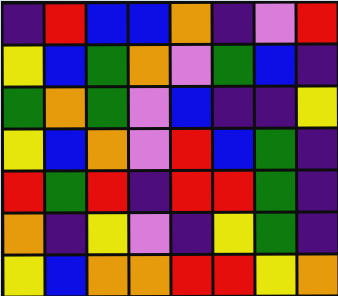[["indigo", "red", "blue", "blue", "orange", "indigo", "violet", "red"], ["yellow", "blue", "green", "orange", "violet", "green", "blue", "indigo"], ["green", "orange", "green", "violet", "blue", "indigo", "indigo", "yellow"], ["yellow", "blue", "orange", "violet", "red", "blue", "green", "indigo"], ["red", "green", "red", "indigo", "red", "red", "green", "indigo"], ["orange", "indigo", "yellow", "violet", "indigo", "yellow", "green", "indigo"], ["yellow", "blue", "orange", "orange", "red", "red", "yellow", "orange"]]